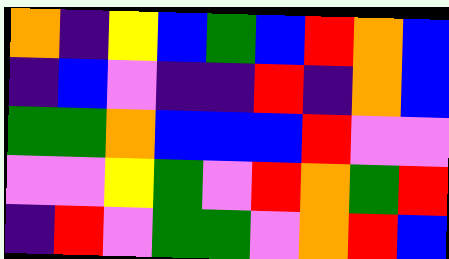[["orange", "indigo", "yellow", "blue", "green", "blue", "red", "orange", "blue"], ["indigo", "blue", "violet", "indigo", "indigo", "red", "indigo", "orange", "blue"], ["green", "green", "orange", "blue", "blue", "blue", "red", "violet", "violet"], ["violet", "violet", "yellow", "green", "violet", "red", "orange", "green", "red"], ["indigo", "red", "violet", "green", "green", "violet", "orange", "red", "blue"]]